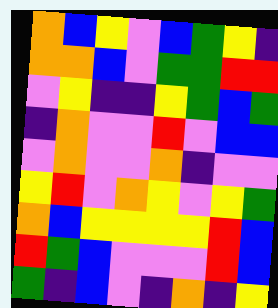[["orange", "blue", "yellow", "violet", "blue", "green", "yellow", "indigo"], ["orange", "orange", "blue", "violet", "green", "green", "red", "red"], ["violet", "yellow", "indigo", "indigo", "yellow", "green", "blue", "green"], ["indigo", "orange", "violet", "violet", "red", "violet", "blue", "blue"], ["violet", "orange", "violet", "violet", "orange", "indigo", "violet", "violet"], ["yellow", "red", "violet", "orange", "yellow", "violet", "yellow", "green"], ["orange", "blue", "yellow", "yellow", "yellow", "yellow", "red", "blue"], ["red", "green", "blue", "violet", "violet", "violet", "red", "blue"], ["green", "indigo", "blue", "violet", "indigo", "orange", "indigo", "yellow"]]